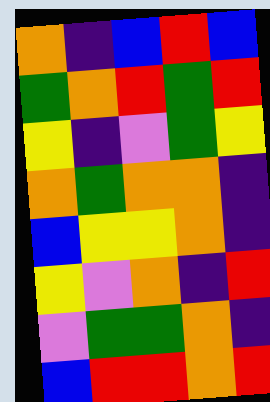[["orange", "indigo", "blue", "red", "blue"], ["green", "orange", "red", "green", "red"], ["yellow", "indigo", "violet", "green", "yellow"], ["orange", "green", "orange", "orange", "indigo"], ["blue", "yellow", "yellow", "orange", "indigo"], ["yellow", "violet", "orange", "indigo", "red"], ["violet", "green", "green", "orange", "indigo"], ["blue", "red", "red", "orange", "red"]]